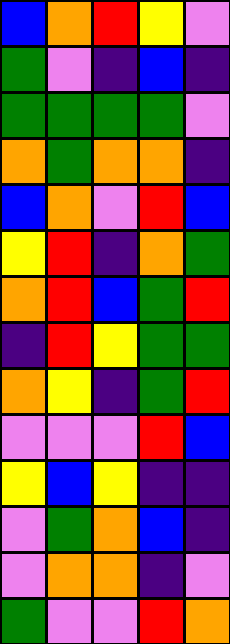[["blue", "orange", "red", "yellow", "violet"], ["green", "violet", "indigo", "blue", "indigo"], ["green", "green", "green", "green", "violet"], ["orange", "green", "orange", "orange", "indigo"], ["blue", "orange", "violet", "red", "blue"], ["yellow", "red", "indigo", "orange", "green"], ["orange", "red", "blue", "green", "red"], ["indigo", "red", "yellow", "green", "green"], ["orange", "yellow", "indigo", "green", "red"], ["violet", "violet", "violet", "red", "blue"], ["yellow", "blue", "yellow", "indigo", "indigo"], ["violet", "green", "orange", "blue", "indigo"], ["violet", "orange", "orange", "indigo", "violet"], ["green", "violet", "violet", "red", "orange"]]